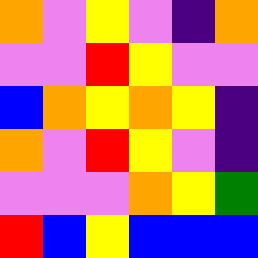[["orange", "violet", "yellow", "violet", "indigo", "orange"], ["violet", "violet", "red", "yellow", "violet", "violet"], ["blue", "orange", "yellow", "orange", "yellow", "indigo"], ["orange", "violet", "red", "yellow", "violet", "indigo"], ["violet", "violet", "violet", "orange", "yellow", "green"], ["red", "blue", "yellow", "blue", "blue", "blue"]]